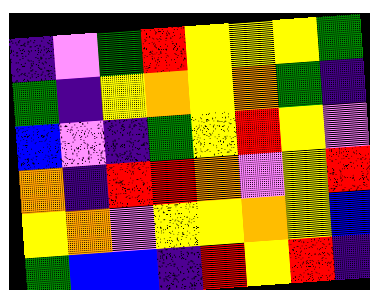[["indigo", "violet", "green", "red", "yellow", "yellow", "yellow", "green"], ["green", "indigo", "yellow", "orange", "yellow", "orange", "green", "indigo"], ["blue", "violet", "indigo", "green", "yellow", "red", "yellow", "violet"], ["orange", "indigo", "red", "red", "orange", "violet", "yellow", "red"], ["yellow", "orange", "violet", "yellow", "yellow", "orange", "yellow", "blue"], ["green", "blue", "blue", "indigo", "red", "yellow", "red", "indigo"]]